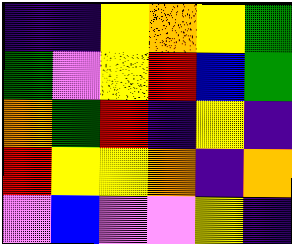[["indigo", "indigo", "yellow", "orange", "yellow", "green"], ["green", "violet", "yellow", "red", "blue", "green"], ["orange", "green", "red", "indigo", "yellow", "indigo"], ["red", "yellow", "yellow", "orange", "indigo", "orange"], ["violet", "blue", "violet", "violet", "yellow", "indigo"]]